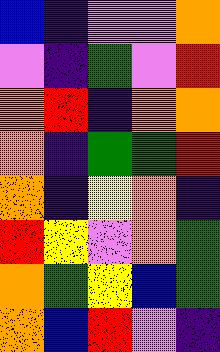[["blue", "indigo", "violet", "violet", "orange"], ["violet", "indigo", "green", "violet", "red"], ["orange", "red", "indigo", "orange", "orange"], ["orange", "indigo", "green", "green", "red"], ["orange", "indigo", "yellow", "orange", "indigo"], ["red", "yellow", "violet", "orange", "green"], ["orange", "green", "yellow", "blue", "green"], ["orange", "blue", "red", "violet", "indigo"]]